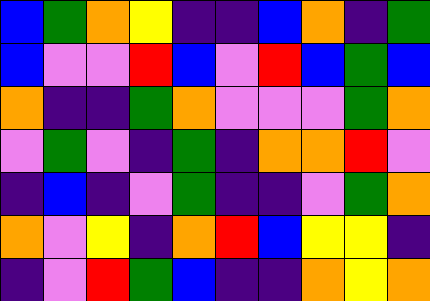[["blue", "green", "orange", "yellow", "indigo", "indigo", "blue", "orange", "indigo", "green"], ["blue", "violet", "violet", "red", "blue", "violet", "red", "blue", "green", "blue"], ["orange", "indigo", "indigo", "green", "orange", "violet", "violet", "violet", "green", "orange"], ["violet", "green", "violet", "indigo", "green", "indigo", "orange", "orange", "red", "violet"], ["indigo", "blue", "indigo", "violet", "green", "indigo", "indigo", "violet", "green", "orange"], ["orange", "violet", "yellow", "indigo", "orange", "red", "blue", "yellow", "yellow", "indigo"], ["indigo", "violet", "red", "green", "blue", "indigo", "indigo", "orange", "yellow", "orange"]]